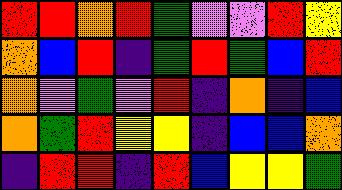[["red", "red", "orange", "red", "green", "violet", "violet", "red", "yellow"], ["orange", "blue", "red", "indigo", "green", "red", "green", "blue", "red"], ["orange", "violet", "green", "violet", "red", "indigo", "orange", "indigo", "blue"], ["orange", "green", "red", "yellow", "yellow", "indigo", "blue", "blue", "orange"], ["indigo", "red", "red", "indigo", "red", "blue", "yellow", "yellow", "green"]]